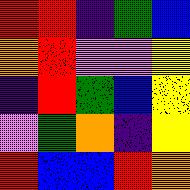[["red", "red", "indigo", "green", "blue"], ["orange", "red", "violet", "violet", "yellow"], ["indigo", "red", "green", "blue", "yellow"], ["violet", "green", "orange", "indigo", "yellow"], ["red", "blue", "blue", "red", "orange"]]